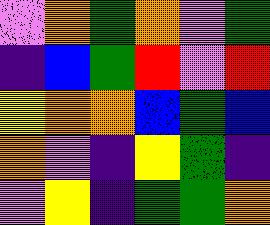[["violet", "orange", "green", "orange", "violet", "green"], ["indigo", "blue", "green", "red", "violet", "red"], ["yellow", "orange", "orange", "blue", "green", "blue"], ["orange", "violet", "indigo", "yellow", "green", "indigo"], ["violet", "yellow", "indigo", "green", "green", "orange"]]